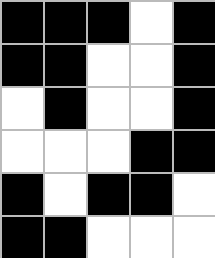[["black", "black", "black", "white", "black"], ["black", "black", "white", "white", "black"], ["white", "black", "white", "white", "black"], ["white", "white", "white", "black", "black"], ["black", "white", "black", "black", "white"], ["black", "black", "white", "white", "white"]]